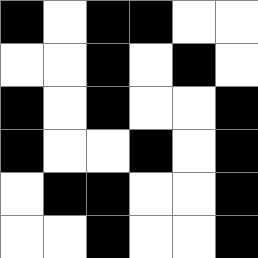[["black", "white", "black", "black", "white", "white"], ["white", "white", "black", "white", "black", "white"], ["black", "white", "black", "white", "white", "black"], ["black", "white", "white", "black", "white", "black"], ["white", "black", "black", "white", "white", "black"], ["white", "white", "black", "white", "white", "black"]]